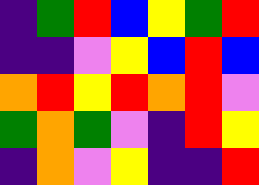[["indigo", "green", "red", "blue", "yellow", "green", "red"], ["indigo", "indigo", "violet", "yellow", "blue", "red", "blue"], ["orange", "red", "yellow", "red", "orange", "red", "violet"], ["green", "orange", "green", "violet", "indigo", "red", "yellow"], ["indigo", "orange", "violet", "yellow", "indigo", "indigo", "red"]]